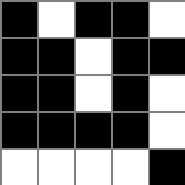[["black", "white", "black", "black", "white"], ["black", "black", "white", "black", "black"], ["black", "black", "white", "black", "white"], ["black", "black", "black", "black", "white"], ["white", "white", "white", "white", "black"]]